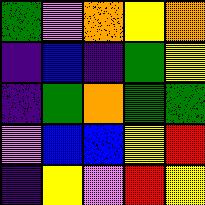[["green", "violet", "orange", "yellow", "orange"], ["indigo", "blue", "indigo", "green", "yellow"], ["indigo", "green", "orange", "green", "green"], ["violet", "blue", "blue", "yellow", "red"], ["indigo", "yellow", "violet", "red", "yellow"]]